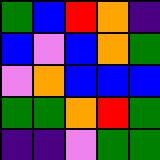[["green", "blue", "red", "orange", "indigo"], ["blue", "violet", "blue", "orange", "green"], ["violet", "orange", "blue", "blue", "blue"], ["green", "green", "orange", "red", "green"], ["indigo", "indigo", "violet", "green", "green"]]